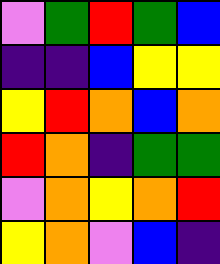[["violet", "green", "red", "green", "blue"], ["indigo", "indigo", "blue", "yellow", "yellow"], ["yellow", "red", "orange", "blue", "orange"], ["red", "orange", "indigo", "green", "green"], ["violet", "orange", "yellow", "orange", "red"], ["yellow", "orange", "violet", "blue", "indigo"]]